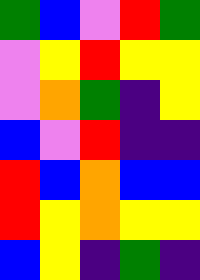[["green", "blue", "violet", "red", "green"], ["violet", "yellow", "red", "yellow", "yellow"], ["violet", "orange", "green", "indigo", "yellow"], ["blue", "violet", "red", "indigo", "indigo"], ["red", "blue", "orange", "blue", "blue"], ["red", "yellow", "orange", "yellow", "yellow"], ["blue", "yellow", "indigo", "green", "indigo"]]